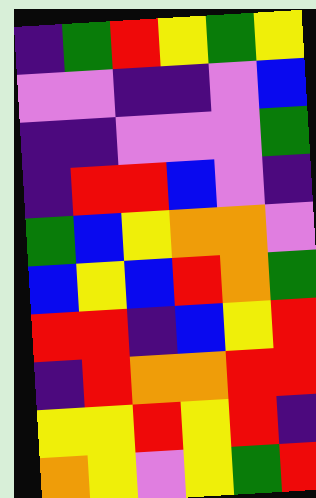[["indigo", "green", "red", "yellow", "green", "yellow"], ["violet", "violet", "indigo", "indigo", "violet", "blue"], ["indigo", "indigo", "violet", "violet", "violet", "green"], ["indigo", "red", "red", "blue", "violet", "indigo"], ["green", "blue", "yellow", "orange", "orange", "violet"], ["blue", "yellow", "blue", "red", "orange", "green"], ["red", "red", "indigo", "blue", "yellow", "red"], ["indigo", "red", "orange", "orange", "red", "red"], ["yellow", "yellow", "red", "yellow", "red", "indigo"], ["orange", "yellow", "violet", "yellow", "green", "red"]]